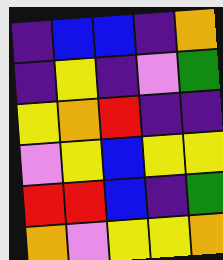[["indigo", "blue", "blue", "indigo", "orange"], ["indigo", "yellow", "indigo", "violet", "green"], ["yellow", "orange", "red", "indigo", "indigo"], ["violet", "yellow", "blue", "yellow", "yellow"], ["red", "red", "blue", "indigo", "green"], ["orange", "violet", "yellow", "yellow", "orange"]]